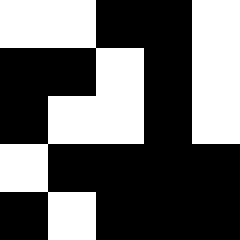[["white", "white", "black", "black", "white"], ["black", "black", "white", "black", "white"], ["black", "white", "white", "black", "white"], ["white", "black", "black", "black", "black"], ["black", "white", "black", "black", "black"]]